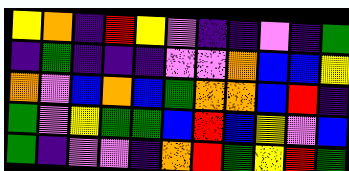[["yellow", "orange", "indigo", "red", "yellow", "violet", "indigo", "indigo", "violet", "indigo", "green"], ["indigo", "green", "indigo", "indigo", "indigo", "violet", "violet", "orange", "blue", "blue", "yellow"], ["orange", "violet", "blue", "orange", "blue", "green", "orange", "orange", "blue", "red", "indigo"], ["green", "violet", "yellow", "green", "green", "blue", "red", "blue", "yellow", "violet", "blue"], ["green", "indigo", "violet", "violet", "indigo", "orange", "red", "green", "yellow", "red", "green"]]